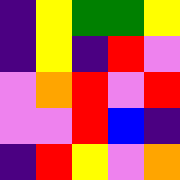[["indigo", "yellow", "green", "green", "yellow"], ["indigo", "yellow", "indigo", "red", "violet"], ["violet", "orange", "red", "violet", "red"], ["violet", "violet", "red", "blue", "indigo"], ["indigo", "red", "yellow", "violet", "orange"]]